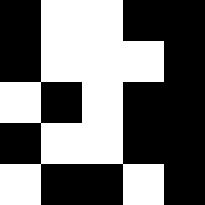[["black", "white", "white", "black", "black"], ["black", "white", "white", "white", "black"], ["white", "black", "white", "black", "black"], ["black", "white", "white", "black", "black"], ["white", "black", "black", "white", "black"]]